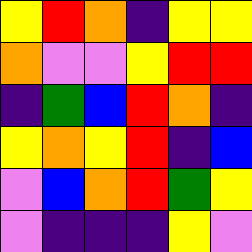[["yellow", "red", "orange", "indigo", "yellow", "yellow"], ["orange", "violet", "violet", "yellow", "red", "red"], ["indigo", "green", "blue", "red", "orange", "indigo"], ["yellow", "orange", "yellow", "red", "indigo", "blue"], ["violet", "blue", "orange", "red", "green", "yellow"], ["violet", "indigo", "indigo", "indigo", "yellow", "violet"]]